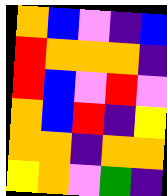[["orange", "blue", "violet", "indigo", "blue"], ["red", "orange", "orange", "orange", "indigo"], ["red", "blue", "violet", "red", "violet"], ["orange", "blue", "red", "indigo", "yellow"], ["orange", "orange", "indigo", "orange", "orange"], ["yellow", "orange", "violet", "green", "indigo"]]